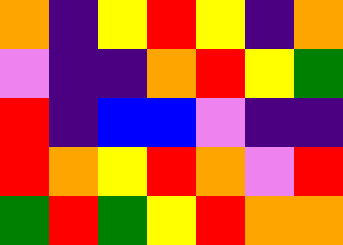[["orange", "indigo", "yellow", "red", "yellow", "indigo", "orange"], ["violet", "indigo", "indigo", "orange", "red", "yellow", "green"], ["red", "indigo", "blue", "blue", "violet", "indigo", "indigo"], ["red", "orange", "yellow", "red", "orange", "violet", "red"], ["green", "red", "green", "yellow", "red", "orange", "orange"]]